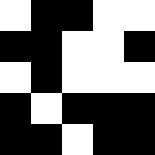[["white", "black", "black", "white", "white"], ["black", "black", "white", "white", "black"], ["white", "black", "white", "white", "white"], ["black", "white", "black", "black", "black"], ["black", "black", "white", "black", "black"]]